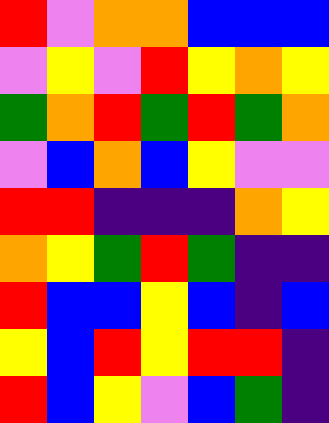[["red", "violet", "orange", "orange", "blue", "blue", "blue"], ["violet", "yellow", "violet", "red", "yellow", "orange", "yellow"], ["green", "orange", "red", "green", "red", "green", "orange"], ["violet", "blue", "orange", "blue", "yellow", "violet", "violet"], ["red", "red", "indigo", "indigo", "indigo", "orange", "yellow"], ["orange", "yellow", "green", "red", "green", "indigo", "indigo"], ["red", "blue", "blue", "yellow", "blue", "indigo", "blue"], ["yellow", "blue", "red", "yellow", "red", "red", "indigo"], ["red", "blue", "yellow", "violet", "blue", "green", "indigo"]]